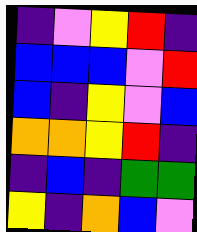[["indigo", "violet", "yellow", "red", "indigo"], ["blue", "blue", "blue", "violet", "red"], ["blue", "indigo", "yellow", "violet", "blue"], ["orange", "orange", "yellow", "red", "indigo"], ["indigo", "blue", "indigo", "green", "green"], ["yellow", "indigo", "orange", "blue", "violet"]]